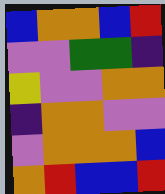[["blue", "orange", "orange", "blue", "red"], ["violet", "violet", "green", "green", "indigo"], ["yellow", "violet", "violet", "orange", "orange"], ["indigo", "orange", "orange", "violet", "violet"], ["violet", "orange", "orange", "orange", "blue"], ["orange", "red", "blue", "blue", "red"]]